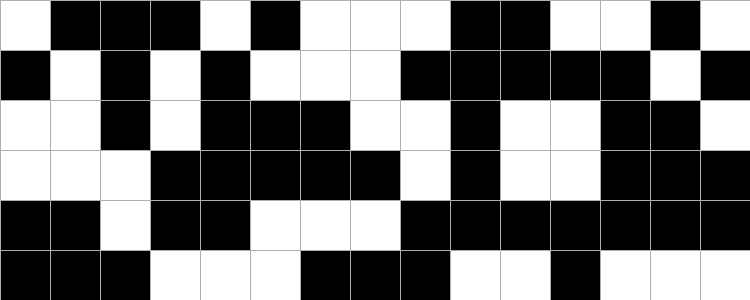[["white", "black", "black", "black", "white", "black", "white", "white", "white", "black", "black", "white", "white", "black", "white"], ["black", "white", "black", "white", "black", "white", "white", "white", "black", "black", "black", "black", "black", "white", "black"], ["white", "white", "black", "white", "black", "black", "black", "white", "white", "black", "white", "white", "black", "black", "white"], ["white", "white", "white", "black", "black", "black", "black", "black", "white", "black", "white", "white", "black", "black", "black"], ["black", "black", "white", "black", "black", "white", "white", "white", "black", "black", "black", "black", "black", "black", "black"], ["black", "black", "black", "white", "white", "white", "black", "black", "black", "white", "white", "black", "white", "white", "white"]]